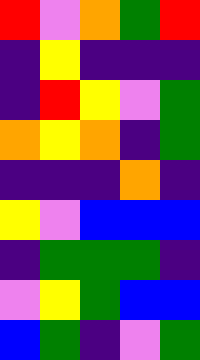[["red", "violet", "orange", "green", "red"], ["indigo", "yellow", "indigo", "indigo", "indigo"], ["indigo", "red", "yellow", "violet", "green"], ["orange", "yellow", "orange", "indigo", "green"], ["indigo", "indigo", "indigo", "orange", "indigo"], ["yellow", "violet", "blue", "blue", "blue"], ["indigo", "green", "green", "green", "indigo"], ["violet", "yellow", "green", "blue", "blue"], ["blue", "green", "indigo", "violet", "green"]]